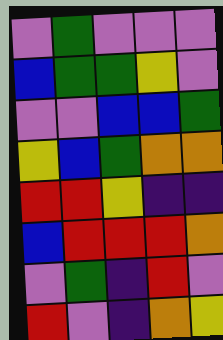[["violet", "green", "violet", "violet", "violet"], ["blue", "green", "green", "yellow", "violet"], ["violet", "violet", "blue", "blue", "green"], ["yellow", "blue", "green", "orange", "orange"], ["red", "red", "yellow", "indigo", "indigo"], ["blue", "red", "red", "red", "orange"], ["violet", "green", "indigo", "red", "violet"], ["red", "violet", "indigo", "orange", "yellow"]]